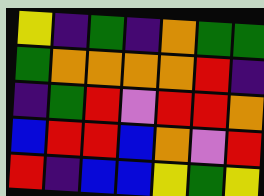[["yellow", "indigo", "green", "indigo", "orange", "green", "green"], ["green", "orange", "orange", "orange", "orange", "red", "indigo"], ["indigo", "green", "red", "violet", "red", "red", "orange"], ["blue", "red", "red", "blue", "orange", "violet", "red"], ["red", "indigo", "blue", "blue", "yellow", "green", "yellow"]]